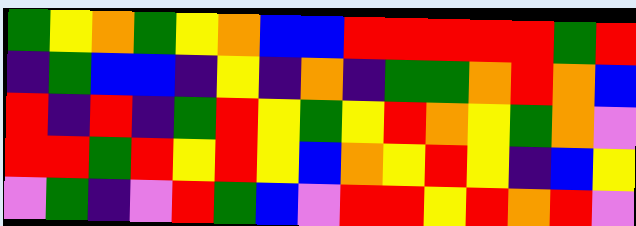[["green", "yellow", "orange", "green", "yellow", "orange", "blue", "blue", "red", "red", "red", "red", "red", "green", "red"], ["indigo", "green", "blue", "blue", "indigo", "yellow", "indigo", "orange", "indigo", "green", "green", "orange", "red", "orange", "blue"], ["red", "indigo", "red", "indigo", "green", "red", "yellow", "green", "yellow", "red", "orange", "yellow", "green", "orange", "violet"], ["red", "red", "green", "red", "yellow", "red", "yellow", "blue", "orange", "yellow", "red", "yellow", "indigo", "blue", "yellow"], ["violet", "green", "indigo", "violet", "red", "green", "blue", "violet", "red", "red", "yellow", "red", "orange", "red", "violet"]]